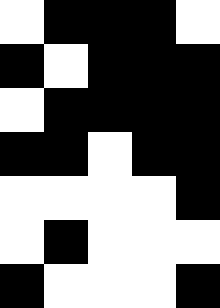[["white", "black", "black", "black", "white"], ["black", "white", "black", "black", "black"], ["white", "black", "black", "black", "black"], ["black", "black", "white", "black", "black"], ["white", "white", "white", "white", "black"], ["white", "black", "white", "white", "white"], ["black", "white", "white", "white", "black"]]